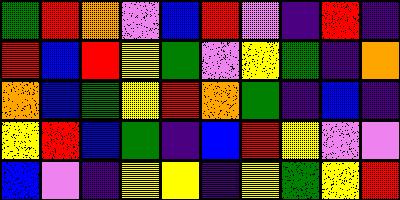[["green", "red", "orange", "violet", "blue", "red", "violet", "indigo", "red", "indigo"], ["red", "blue", "red", "yellow", "green", "violet", "yellow", "green", "indigo", "orange"], ["orange", "blue", "green", "yellow", "red", "orange", "green", "indigo", "blue", "indigo"], ["yellow", "red", "blue", "green", "indigo", "blue", "red", "yellow", "violet", "violet"], ["blue", "violet", "indigo", "yellow", "yellow", "indigo", "yellow", "green", "yellow", "red"]]